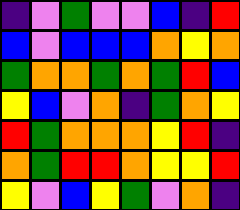[["indigo", "violet", "green", "violet", "violet", "blue", "indigo", "red"], ["blue", "violet", "blue", "blue", "blue", "orange", "yellow", "orange"], ["green", "orange", "orange", "green", "orange", "green", "red", "blue"], ["yellow", "blue", "violet", "orange", "indigo", "green", "orange", "yellow"], ["red", "green", "orange", "orange", "orange", "yellow", "red", "indigo"], ["orange", "green", "red", "red", "orange", "yellow", "yellow", "red"], ["yellow", "violet", "blue", "yellow", "green", "violet", "orange", "indigo"]]